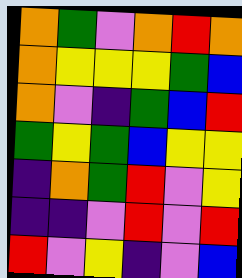[["orange", "green", "violet", "orange", "red", "orange"], ["orange", "yellow", "yellow", "yellow", "green", "blue"], ["orange", "violet", "indigo", "green", "blue", "red"], ["green", "yellow", "green", "blue", "yellow", "yellow"], ["indigo", "orange", "green", "red", "violet", "yellow"], ["indigo", "indigo", "violet", "red", "violet", "red"], ["red", "violet", "yellow", "indigo", "violet", "blue"]]